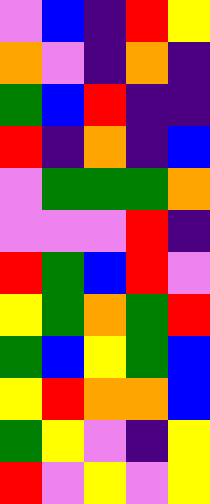[["violet", "blue", "indigo", "red", "yellow"], ["orange", "violet", "indigo", "orange", "indigo"], ["green", "blue", "red", "indigo", "indigo"], ["red", "indigo", "orange", "indigo", "blue"], ["violet", "green", "green", "green", "orange"], ["violet", "violet", "violet", "red", "indigo"], ["red", "green", "blue", "red", "violet"], ["yellow", "green", "orange", "green", "red"], ["green", "blue", "yellow", "green", "blue"], ["yellow", "red", "orange", "orange", "blue"], ["green", "yellow", "violet", "indigo", "yellow"], ["red", "violet", "yellow", "violet", "yellow"]]